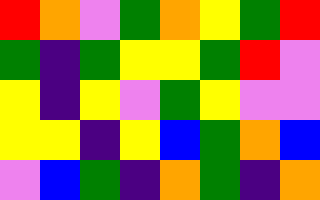[["red", "orange", "violet", "green", "orange", "yellow", "green", "red"], ["green", "indigo", "green", "yellow", "yellow", "green", "red", "violet"], ["yellow", "indigo", "yellow", "violet", "green", "yellow", "violet", "violet"], ["yellow", "yellow", "indigo", "yellow", "blue", "green", "orange", "blue"], ["violet", "blue", "green", "indigo", "orange", "green", "indigo", "orange"]]